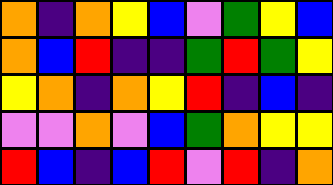[["orange", "indigo", "orange", "yellow", "blue", "violet", "green", "yellow", "blue"], ["orange", "blue", "red", "indigo", "indigo", "green", "red", "green", "yellow"], ["yellow", "orange", "indigo", "orange", "yellow", "red", "indigo", "blue", "indigo"], ["violet", "violet", "orange", "violet", "blue", "green", "orange", "yellow", "yellow"], ["red", "blue", "indigo", "blue", "red", "violet", "red", "indigo", "orange"]]